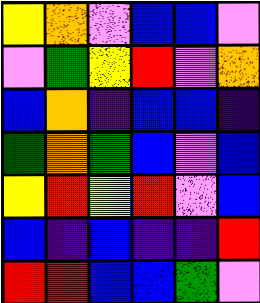[["yellow", "orange", "violet", "blue", "blue", "violet"], ["violet", "green", "yellow", "red", "violet", "orange"], ["blue", "orange", "indigo", "blue", "blue", "indigo"], ["green", "orange", "green", "blue", "violet", "blue"], ["yellow", "red", "yellow", "red", "violet", "blue"], ["blue", "indigo", "blue", "indigo", "indigo", "red"], ["red", "red", "blue", "blue", "green", "violet"]]